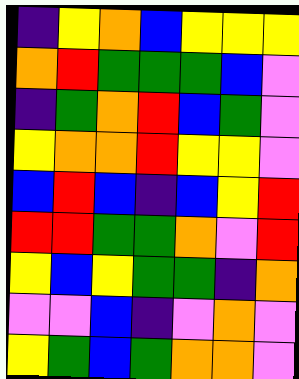[["indigo", "yellow", "orange", "blue", "yellow", "yellow", "yellow"], ["orange", "red", "green", "green", "green", "blue", "violet"], ["indigo", "green", "orange", "red", "blue", "green", "violet"], ["yellow", "orange", "orange", "red", "yellow", "yellow", "violet"], ["blue", "red", "blue", "indigo", "blue", "yellow", "red"], ["red", "red", "green", "green", "orange", "violet", "red"], ["yellow", "blue", "yellow", "green", "green", "indigo", "orange"], ["violet", "violet", "blue", "indigo", "violet", "orange", "violet"], ["yellow", "green", "blue", "green", "orange", "orange", "violet"]]